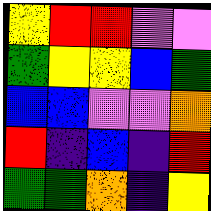[["yellow", "red", "red", "violet", "violet"], ["green", "yellow", "yellow", "blue", "green"], ["blue", "blue", "violet", "violet", "orange"], ["red", "indigo", "blue", "indigo", "red"], ["green", "green", "orange", "indigo", "yellow"]]